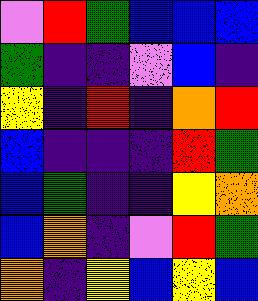[["violet", "red", "green", "blue", "blue", "blue"], ["green", "indigo", "indigo", "violet", "blue", "indigo"], ["yellow", "indigo", "red", "indigo", "orange", "red"], ["blue", "indigo", "indigo", "indigo", "red", "green"], ["blue", "green", "indigo", "indigo", "yellow", "orange"], ["blue", "orange", "indigo", "violet", "red", "green"], ["orange", "indigo", "yellow", "blue", "yellow", "blue"]]